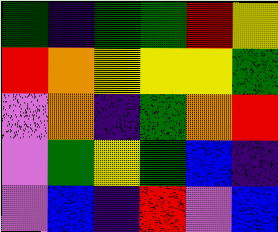[["green", "indigo", "green", "green", "red", "yellow"], ["red", "orange", "yellow", "yellow", "yellow", "green"], ["violet", "orange", "indigo", "green", "orange", "red"], ["violet", "green", "yellow", "green", "blue", "indigo"], ["violet", "blue", "indigo", "red", "violet", "blue"]]